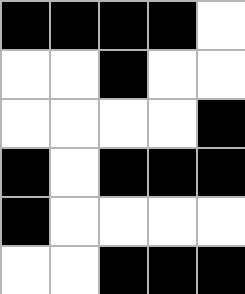[["black", "black", "black", "black", "white"], ["white", "white", "black", "white", "white"], ["white", "white", "white", "white", "black"], ["black", "white", "black", "black", "black"], ["black", "white", "white", "white", "white"], ["white", "white", "black", "black", "black"]]